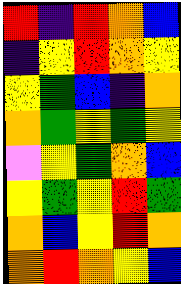[["red", "indigo", "red", "orange", "blue"], ["indigo", "yellow", "red", "orange", "yellow"], ["yellow", "green", "blue", "indigo", "orange"], ["orange", "green", "yellow", "green", "yellow"], ["violet", "yellow", "green", "orange", "blue"], ["yellow", "green", "yellow", "red", "green"], ["orange", "blue", "yellow", "red", "orange"], ["orange", "red", "orange", "yellow", "blue"]]